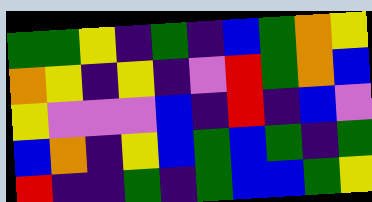[["green", "green", "yellow", "indigo", "green", "indigo", "blue", "green", "orange", "yellow"], ["orange", "yellow", "indigo", "yellow", "indigo", "violet", "red", "green", "orange", "blue"], ["yellow", "violet", "violet", "violet", "blue", "indigo", "red", "indigo", "blue", "violet"], ["blue", "orange", "indigo", "yellow", "blue", "green", "blue", "green", "indigo", "green"], ["red", "indigo", "indigo", "green", "indigo", "green", "blue", "blue", "green", "yellow"]]